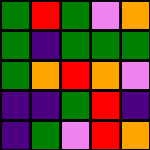[["green", "red", "green", "violet", "orange"], ["green", "indigo", "green", "green", "green"], ["green", "orange", "red", "orange", "violet"], ["indigo", "indigo", "green", "red", "indigo"], ["indigo", "green", "violet", "red", "orange"]]